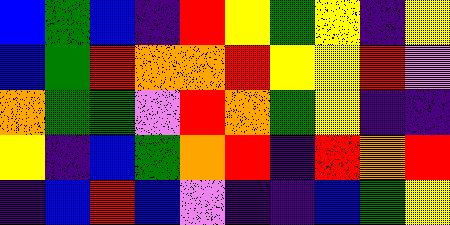[["blue", "green", "blue", "indigo", "red", "yellow", "green", "yellow", "indigo", "yellow"], ["blue", "green", "red", "orange", "orange", "red", "yellow", "yellow", "red", "violet"], ["orange", "green", "green", "violet", "red", "orange", "green", "yellow", "indigo", "indigo"], ["yellow", "indigo", "blue", "green", "orange", "red", "indigo", "red", "orange", "red"], ["indigo", "blue", "red", "blue", "violet", "indigo", "indigo", "blue", "green", "yellow"]]